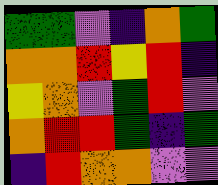[["green", "green", "violet", "indigo", "orange", "green"], ["orange", "orange", "red", "yellow", "red", "indigo"], ["yellow", "orange", "violet", "green", "red", "violet"], ["orange", "red", "red", "green", "indigo", "green"], ["indigo", "red", "orange", "orange", "violet", "violet"]]